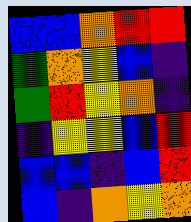[["blue", "blue", "orange", "red", "red"], ["green", "orange", "yellow", "blue", "indigo"], ["green", "red", "yellow", "orange", "indigo"], ["indigo", "yellow", "yellow", "blue", "red"], ["blue", "blue", "indigo", "blue", "red"], ["blue", "indigo", "orange", "yellow", "orange"]]